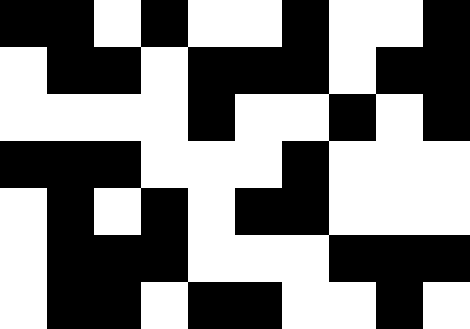[["black", "black", "white", "black", "white", "white", "black", "white", "white", "black"], ["white", "black", "black", "white", "black", "black", "black", "white", "black", "black"], ["white", "white", "white", "white", "black", "white", "white", "black", "white", "black"], ["black", "black", "black", "white", "white", "white", "black", "white", "white", "white"], ["white", "black", "white", "black", "white", "black", "black", "white", "white", "white"], ["white", "black", "black", "black", "white", "white", "white", "black", "black", "black"], ["white", "black", "black", "white", "black", "black", "white", "white", "black", "white"]]